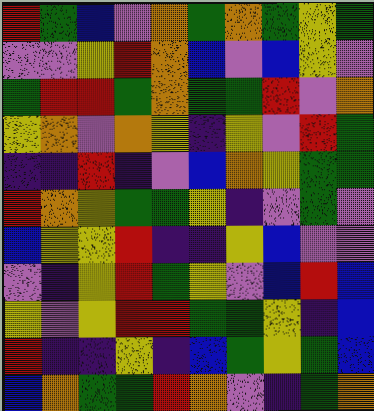[["red", "green", "blue", "violet", "orange", "green", "orange", "green", "yellow", "green"], ["violet", "violet", "yellow", "red", "orange", "blue", "violet", "blue", "yellow", "violet"], ["green", "red", "red", "green", "orange", "green", "green", "red", "violet", "orange"], ["yellow", "orange", "violet", "orange", "yellow", "indigo", "yellow", "violet", "red", "green"], ["indigo", "indigo", "red", "indigo", "violet", "blue", "orange", "yellow", "green", "green"], ["red", "orange", "yellow", "green", "green", "yellow", "indigo", "violet", "green", "violet"], ["blue", "yellow", "yellow", "red", "indigo", "indigo", "yellow", "blue", "violet", "violet"], ["violet", "indigo", "yellow", "red", "green", "yellow", "violet", "blue", "red", "blue"], ["yellow", "violet", "yellow", "red", "red", "green", "green", "yellow", "indigo", "blue"], ["red", "indigo", "indigo", "yellow", "indigo", "blue", "green", "yellow", "green", "blue"], ["blue", "orange", "green", "green", "red", "orange", "violet", "indigo", "green", "orange"]]